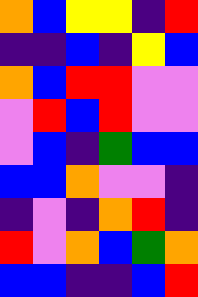[["orange", "blue", "yellow", "yellow", "indigo", "red"], ["indigo", "indigo", "blue", "indigo", "yellow", "blue"], ["orange", "blue", "red", "red", "violet", "violet"], ["violet", "red", "blue", "red", "violet", "violet"], ["violet", "blue", "indigo", "green", "blue", "blue"], ["blue", "blue", "orange", "violet", "violet", "indigo"], ["indigo", "violet", "indigo", "orange", "red", "indigo"], ["red", "violet", "orange", "blue", "green", "orange"], ["blue", "blue", "indigo", "indigo", "blue", "red"]]